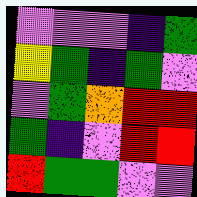[["violet", "violet", "violet", "indigo", "green"], ["yellow", "green", "indigo", "green", "violet"], ["violet", "green", "orange", "red", "red"], ["green", "indigo", "violet", "red", "red"], ["red", "green", "green", "violet", "violet"]]